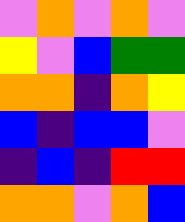[["violet", "orange", "violet", "orange", "violet"], ["yellow", "violet", "blue", "green", "green"], ["orange", "orange", "indigo", "orange", "yellow"], ["blue", "indigo", "blue", "blue", "violet"], ["indigo", "blue", "indigo", "red", "red"], ["orange", "orange", "violet", "orange", "blue"]]